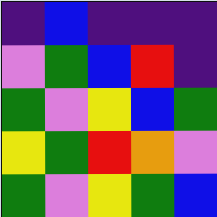[["indigo", "blue", "indigo", "indigo", "indigo"], ["violet", "green", "blue", "red", "indigo"], ["green", "violet", "yellow", "blue", "green"], ["yellow", "green", "red", "orange", "violet"], ["green", "violet", "yellow", "green", "blue"]]